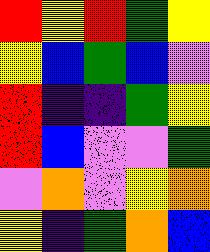[["red", "yellow", "red", "green", "yellow"], ["yellow", "blue", "green", "blue", "violet"], ["red", "indigo", "indigo", "green", "yellow"], ["red", "blue", "violet", "violet", "green"], ["violet", "orange", "violet", "yellow", "orange"], ["yellow", "indigo", "green", "orange", "blue"]]